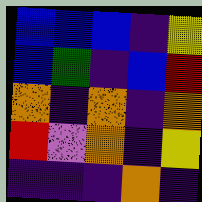[["blue", "blue", "blue", "indigo", "yellow"], ["blue", "green", "indigo", "blue", "red"], ["orange", "indigo", "orange", "indigo", "orange"], ["red", "violet", "orange", "indigo", "yellow"], ["indigo", "indigo", "indigo", "orange", "indigo"]]